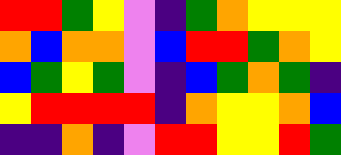[["red", "red", "green", "yellow", "violet", "indigo", "green", "orange", "yellow", "yellow", "yellow"], ["orange", "blue", "orange", "orange", "violet", "blue", "red", "red", "green", "orange", "yellow"], ["blue", "green", "yellow", "green", "violet", "indigo", "blue", "green", "orange", "green", "indigo"], ["yellow", "red", "red", "red", "red", "indigo", "orange", "yellow", "yellow", "orange", "blue"], ["indigo", "indigo", "orange", "indigo", "violet", "red", "red", "yellow", "yellow", "red", "green"]]